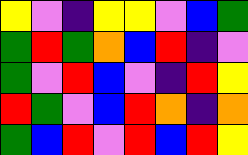[["yellow", "violet", "indigo", "yellow", "yellow", "violet", "blue", "green"], ["green", "red", "green", "orange", "blue", "red", "indigo", "violet"], ["green", "violet", "red", "blue", "violet", "indigo", "red", "yellow"], ["red", "green", "violet", "blue", "red", "orange", "indigo", "orange"], ["green", "blue", "red", "violet", "red", "blue", "red", "yellow"]]